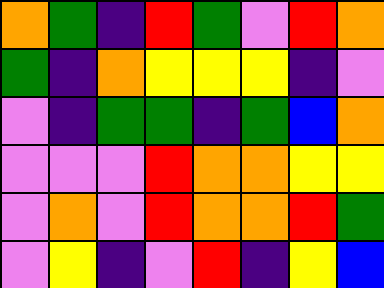[["orange", "green", "indigo", "red", "green", "violet", "red", "orange"], ["green", "indigo", "orange", "yellow", "yellow", "yellow", "indigo", "violet"], ["violet", "indigo", "green", "green", "indigo", "green", "blue", "orange"], ["violet", "violet", "violet", "red", "orange", "orange", "yellow", "yellow"], ["violet", "orange", "violet", "red", "orange", "orange", "red", "green"], ["violet", "yellow", "indigo", "violet", "red", "indigo", "yellow", "blue"]]